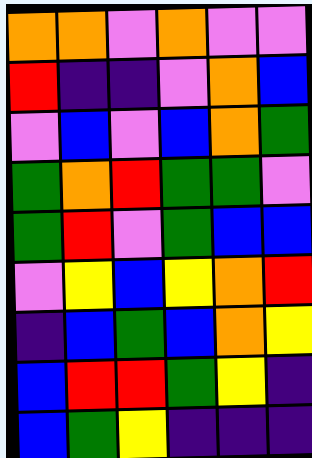[["orange", "orange", "violet", "orange", "violet", "violet"], ["red", "indigo", "indigo", "violet", "orange", "blue"], ["violet", "blue", "violet", "blue", "orange", "green"], ["green", "orange", "red", "green", "green", "violet"], ["green", "red", "violet", "green", "blue", "blue"], ["violet", "yellow", "blue", "yellow", "orange", "red"], ["indigo", "blue", "green", "blue", "orange", "yellow"], ["blue", "red", "red", "green", "yellow", "indigo"], ["blue", "green", "yellow", "indigo", "indigo", "indigo"]]